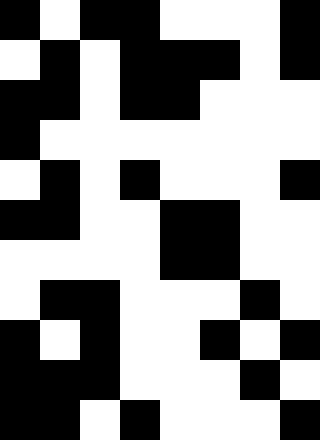[["black", "white", "black", "black", "white", "white", "white", "black"], ["white", "black", "white", "black", "black", "black", "white", "black"], ["black", "black", "white", "black", "black", "white", "white", "white"], ["black", "white", "white", "white", "white", "white", "white", "white"], ["white", "black", "white", "black", "white", "white", "white", "black"], ["black", "black", "white", "white", "black", "black", "white", "white"], ["white", "white", "white", "white", "black", "black", "white", "white"], ["white", "black", "black", "white", "white", "white", "black", "white"], ["black", "white", "black", "white", "white", "black", "white", "black"], ["black", "black", "black", "white", "white", "white", "black", "white"], ["black", "black", "white", "black", "white", "white", "white", "black"]]